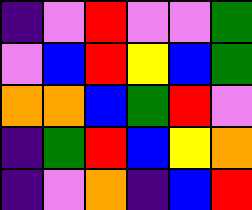[["indigo", "violet", "red", "violet", "violet", "green"], ["violet", "blue", "red", "yellow", "blue", "green"], ["orange", "orange", "blue", "green", "red", "violet"], ["indigo", "green", "red", "blue", "yellow", "orange"], ["indigo", "violet", "orange", "indigo", "blue", "red"]]